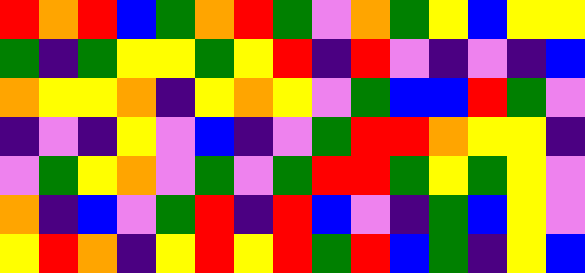[["red", "orange", "red", "blue", "green", "orange", "red", "green", "violet", "orange", "green", "yellow", "blue", "yellow", "yellow"], ["green", "indigo", "green", "yellow", "yellow", "green", "yellow", "red", "indigo", "red", "violet", "indigo", "violet", "indigo", "blue"], ["orange", "yellow", "yellow", "orange", "indigo", "yellow", "orange", "yellow", "violet", "green", "blue", "blue", "red", "green", "violet"], ["indigo", "violet", "indigo", "yellow", "violet", "blue", "indigo", "violet", "green", "red", "red", "orange", "yellow", "yellow", "indigo"], ["violet", "green", "yellow", "orange", "violet", "green", "violet", "green", "red", "red", "green", "yellow", "green", "yellow", "violet"], ["orange", "indigo", "blue", "violet", "green", "red", "indigo", "red", "blue", "violet", "indigo", "green", "blue", "yellow", "violet"], ["yellow", "red", "orange", "indigo", "yellow", "red", "yellow", "red", "green", "red", "blue", "green", "indigo", "yellow", "blue"]]